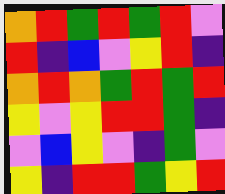[["orange", "red", "green", "red", "green", "red", "violet"], ["red", "indigo", "blue", "violet", "yellow", "red", "indigo"], ["orange", "red", "orange", "green", "red", "green", "red"], ["yellow", "violet", "yellow", "red", "red", "green", "indigo"], ["violet", "blue", "yellow", "violet", "indigo", "green", "violet"], ["yellow", "indigo", "red", "red", "green", "yellow", "red"]]